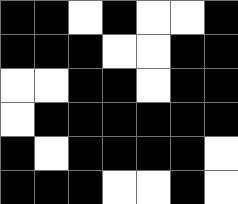[["black", "black", "white", "black", "white", "white", "black"], ["black", "black", "black", "white", "white", "black", "black"], ["white", "white", "black", "black", "white", "black", "black"], ["white", "black", "black", "black", "black", "black", "black"], ["black", "white", "black", "black", "black", "black", "white"], ["black", "black", "black", "white", "white", "black", "white"]]